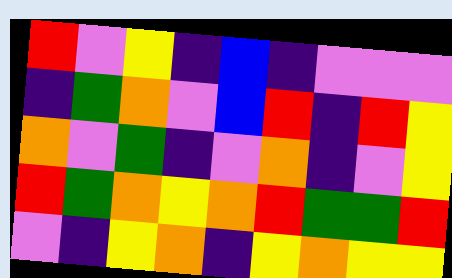[["red", "violet", "yellow", "indigo", "blue", "indigo", "violet", "violet", "violet"], ["indigo", "green", "orange", "violet", "blue", "red", "indigo", "red", "yellow"], ["orange", "violet", "green", "indigo", "violet", "orange", "indigo", "violet", "yellow"], ["red", "green", "orange", "yellow", "orange", "red", "green", "green", "red"], ["violet", "indigo", "yellow", "orange", "indigo", "yellow", "orange", "yellow", "yellow"]]